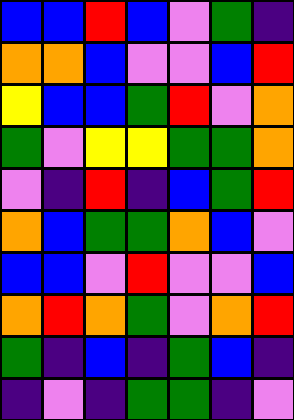[["blue", "blue", "red", "blue", "violet", "green", "indigo"], ["orange", "orange", "blue", "violet", "violet", "blue", "red"], ["yellow", "blue", "blue", "green", "red", "violet", "orange"], ["green", "violet", "yellow", "yellow", "green", "green", "orange"], ["violet", "indigo", "red", "indigo", "blue", "green", "red"], ["orange", "blue", "green", "green", "orange", "blue", "violet"], ["blue", "blue", "violet", "red", "violet", "violet", "blue"], ["orange", "red", "orange", "green", "violet", "orange", "red"], ["green", "indigo", "blue", "indigo", "green", "blue", "indigo"], ["indigo", "violet", "indigo", "green", "green", "indigo", "violet"]]